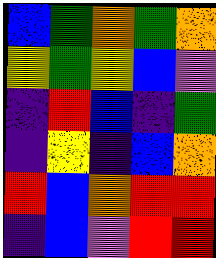[["blue", "green", "orange", "green", "orange"], ["yellow", "green", "yellow", "blue", "violet"], ["indigo", "red", "blue", "indigo", "green"], ["indigo", "yellow", "indigo", "blue", "orange"], ["red", "blue", "orange", "red", "red"], ["indigo", "blue", "violet", "red", "red"]]